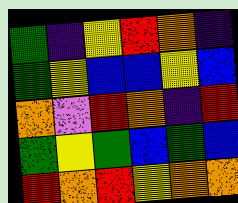[["green", "indigo", "yellow", "red", "orange", "indigo"], ["green", "yellow", "blue", "blue", "yellow", "blue"], ["orange", "violet", "red", "orange", "indigo", "red"], ["green", "yellow", "green", "blue", "green", "blue"], ["red", "orange", "red", "yellow", "orange", "orange"]]